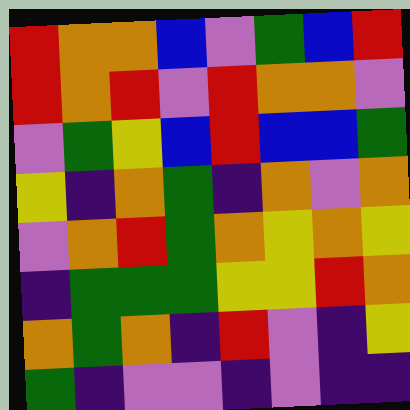[["red", "orange", "orange", "blue", "violet", "green", "blue", "red"], ["red", "orange", "red", "violet", "red", "orange", "orange", "violet"], ["violet", "green", "yellow", "blue", "red", "blue", "blue", "green"], ["yellow", "indigo", "orange", "green", "indigo", "orange", "violet", "orange"], ["violet", "orange", "red", "green", "orange", "yellow", "orange", "yellow"], ["indigo", "green", "green", "green", "yellow", "yellow", "red", "orange"], ["orange", "green", "orange", "indigo", "red", "violet", "indigo", "yellow"], ["green", "indigo", "violet", "violet", "indigo", "violet", "indigo", "indigo"]]